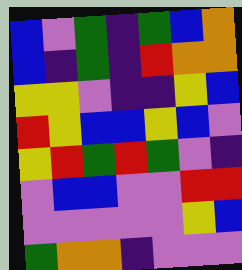[["blue", "violet", "green", "indigo", "green", "blue", "orange"], ["blue", "indigo", "green", "indigo", "red", "orange", "orange"], ["yellow", "yellow", "violet", "indigo", "indigo", "yellow", "blue"], ["red", "yellow", "blue", "blue", "yellow", "blue", "violet"], ["yellow", "red", "green", "red", "green", "violet", "indigo"], ["violet", "blue", "blue", "violet", "violet", "red", "red"], ["violet", "violet", "violet", "violet", "violet", "yellow", "blue"], ["green", "orange", "orange", "indigo", "violet", "violet", "violet"]]